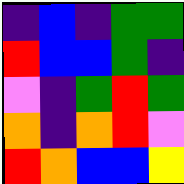[["indigo", "blue", "indigo", "green", "green"], ["red", "blue", "blue", "green", "indigo"], ["violet", "indigo", "green", "red", "green"], ["orange", "indigo", "orange", "red", "violet"], ["red", "orange", "blue", "blue", "yellow"]]